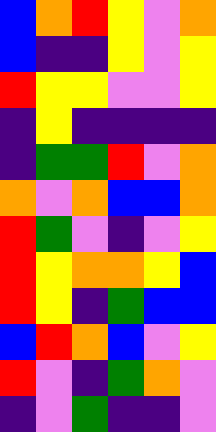[["blue", "orange", "red", "yellow", "violet", "orange"], ["blue", "indigo", "indigo", "yellow", "violet", "yellow"], ["red", "yellow", "yellow", "violet", "violet", "yellow"], ["indigo", "yellow", "indigo", "indigo", "indigo", "indigo"], ["indigo", "green", "green", "red", "violet", "orange"], ["orange", "violet", "orange", "blue", "blue", "orange"], ["red", "green", "violet", "indigo", "violet", "yellow"], ["red", "yellow", "orange", "orange", "yellow", "blue"], ["red", "yellow", "indigo", "green", "blue", "blue"], ["blue", "red", "orange", "blue", "violet", "yellow"], ["red", "violet", "indigo", "green", "orange", "violet"], ["indigo", "violet", "green", "indigo", "indigo", "violet"]]